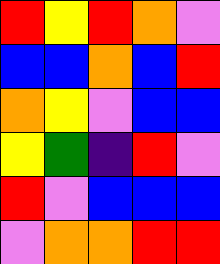[["red", "yellow", "red", "orange", "violet"], ["blue", "blue", "orange", "blue", "red"], ["orange", "yellow", "violet", "blue", "blue"], ["yellow", "green", "indigo", "red", "violet"], ["red", "violet", "blue", "blue", "blue"], ["violet", "orange", "orange", "red", "red"]]